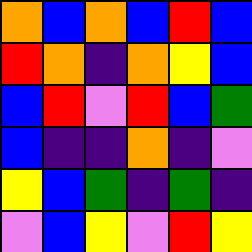[["orange", "blue", "orange", "blue", "red", "blue"], ["red", "orange", "indigo", "orange", "yellow", "blue"], ["blue", "red", "violet", "red", "blue", "green"], ["blue", "indigo", "indigo", "orange", "indigo", "violet"], ["yellow", "blue", "green", "indigo", "green", "indigo"], ["violet", "blue", "yellow", "violet", "red", "yellow"]]